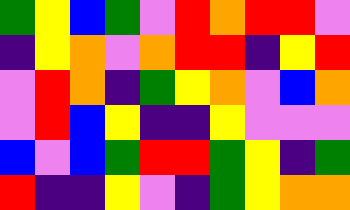[["green", "yellow", "blue", "green", "violet", "red", "orange", "red", "red", "violet"], ["indigo", "yellow", "orange", "violet", "orange", "red", "red", "indigo", "yellow", "red"], ["violet", "red", "orange", "indigo", "green", "yellow", "orange", "violet", "blue", "orange"], ["violet", "red", "blue", "yellow", "indigo", "indigo", "yellow", "violet", "violet", "violet"], ["blue", "violet", "blue", "green", "red", "red", "green", "yellow", "indigo", "green"], ["red", "indigo", "indigo", "yellow", "violet", "indigo", "green", "yellow", "orange", "orange"]]